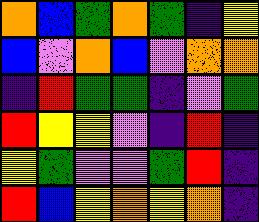[["orange", "blue", "green", "orange", "green", "indigo", "yellow"], ["blue", "violet", "orange", "blue", "violet", "orange", "orange"], ["indigo", "red", "green", "green", "indigo", "violet", "green"], ["red", "yellow", "yellow", "violet", "indigo", "red", "indigo"], ["yellow", "green", "violet", "violet", "green", "red", "indigo"], ["red", "blue", "yellow", "orange", "yellow", "orange", "indigo"]]